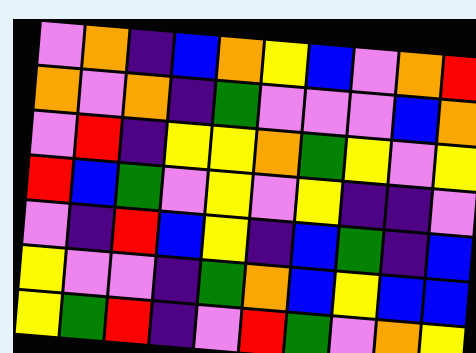[["violet", "orange", "indigo", "blue", "orange", "yellow", "blue", "violet", "orange", "red"], ["orange", "violet", "orange", "indigo", "green", "violet", "violet", "violet", "blue", "orange"], ["violet", "red", "indigo", "yellow", "yellow", "orange", "green", "yellow", "violet", "yellow"], ["red", "blue", "green", "violet", "yellow", "violet", "yellow", "indigo", "indigo", "violet"], ["violet", "indigo", "red", "blue", "yellow", "indigo", "blue", "green", "indigo", "blue"], ["yellow", "violet", "violet", "indigo", "green", "orange", "blue", "yellow", "blue", "blue"], ["yellow", "green", "red", "indigo", "violet", "red", "green", "violet", "orange", "yellow"]]